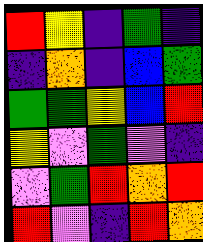[["red", "yellow", "indigo", "green", "indigo"], ["indigo", "orange", "indigo", "blue", "green"], ["green", "green", "yellow", "blue", "red"], ["yellow", "violet", "green", "violet", "indigo"], ["violet", "green", "red", "orange", "red"], ["red", "violet", "indigo", "red", "orange"]]